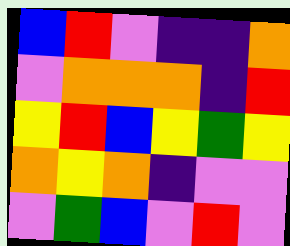[["blue", "red", "violet", "indigo", "indigo", "orange"], ["violet", "orange", "orange", "orange", "indigo", "red"], ["yellow", "red", "blue", "yellow", "green", "yellow"], ["orange", "yellow", "orange", "indigo", "violet", "violet"], ["violet", "green", "blue", "violet", "red", "violet"]]